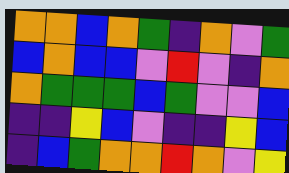[["orange", "orange", "blue", "orange", "green", "indigo", "orange", "violet", "green"], ["blue", "orange", "blue", "blue", "violet", "red", "violet", "indigo", "orange"], ["orange", "green", "green", "green", "blue", "green", "violet", "violet", "blue"], ["indigo", "indigo", "yellow", "blue", "violet", "indigo", "indigo", "yellow", "blue"], ["indigo", "blue", "green", "orange", "orange", "red", "orange", "violet", "yellow"]]